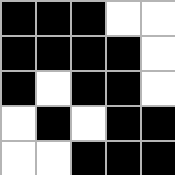[["black", "black", "black", "white", "white"], ["black", "black", "black", "black", "white"], ["black", "white", "black", "black", "white"], ["white", "black", "white", "black", "black"], ["white", "white", "black", "black", "black"]]